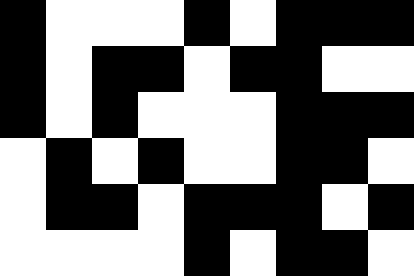[["black", "white", "white", "white", "black", "white", "black", "black", "black"], ["black", "white", "black", "black", "white", "black", "black", "white", "white"], ["black", "white", "black", "white", "white", "white", "black", "black", "black"], ["white", "black", "white", "black", "white", "white", "black", "black", "white"], ["white", "black", "black", "white", "black", "black", "black", "white", "black"], ["white", "white", "white", "white", "black", "white", "black", "black", "white"]]